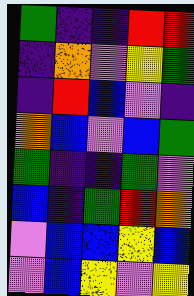[["green", "indigo", "indigo", "red", "red"], ["indigo", "orange", "violet", "yellow", "green"], ["indigo", "red", "blue", "violet", "indigo"], ["orange", "blue", "violet", "blue", "green"], ["green", "indigo", "indigo", "green", "violet"], ["blue", "indigo", "green", "red", "orange"], ["violet", "blue", "blue", "yellow", "blue"], ["violet", "blue", "yellow", "violet", "yellow"]]